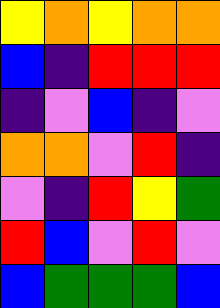[["yellow", "orange", "yellow", "orange", "orange"], ["blue", "indigo", "red", "red", "red"], ["indigo", "violet", "blue", "indigo", "violet"], ["orange", "orange", "violet", "red", "indigo"], ["violet", "indigo", "red", "yellow", "green"], ["red", "blue", "violet", "red", "violet"], ["blue", "green", "green", "green", "blue"]]